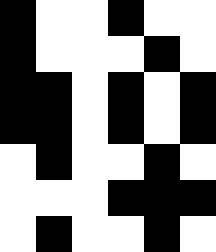[["black", "white", "white", "black", "white", "white"], ["black", "white", "white", "white", "black", "white"], ["black", "black", "white", "black", "white", "black"], ["black", "black", "white", "black", "white", "black"], ["white", "black", "white", "white", "black", "white"], ["white", "white", "white", "black", "black", "black"], ["white", "black", "white", "white", "black", "white"]]